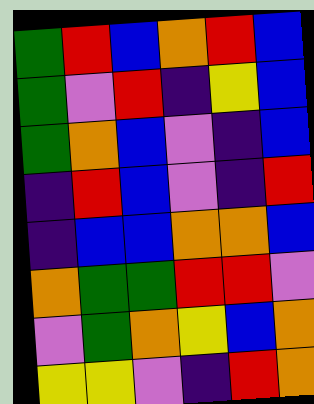[["green", "red", "blue", "orange", "red", "blue"], ["green", "violet", "red", "indigo", "yellow", "blue"], ["green", "orange", "blue", "violet", "indigo", "blue"], ["indigo", "red", "blue", "violet", "indigo", "red"], ["indigo", "blue", "blue", "orange", "orange", "blue"], ["orange", "green", "green", "red", "red", "violet"], ["violet", "green", "orange", "yellow", "blue", "orange"], ["yellow", "yellow", "violet", "indigo", "red", "orange"]]